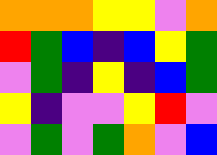[["orange", "orange", "orange", "yellow", "yellow", "violet", "orange"], ["red", "green", "blue", "indigo", "blue", "yellow", "green"], ["violet", "green", "indigo", "yellow", "indigo", "blue", "green"], ["yellow", "indigo", "violet", "violet", "yellow", "red", "violet"], ["violet", "green", "violet", "green", "orange", "violet", "blue"]]